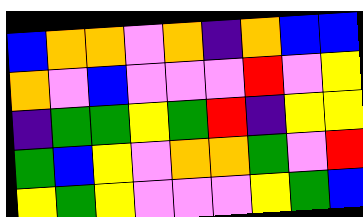[["blue", "orange", "orange", "violet", "orange", "indigo", "orange", "blue", "blue"], ["orange", "violet", "blue", "violet", "violet", "violet", "red", "violet", "yellow"], ["indigo", "green", "green", "yellow", "green", "red", "indigo", "yellow", "yellow"], ["green", "blue", "yellow", "violet", "orange", "orange", "green", "violet", "red"], ["yellow", "green", "yellow", "violet", "violet", "violet", "yellow", "green", "blue"]]